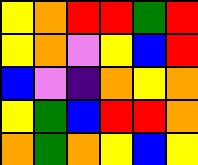[["yellow", "orange", "red", "red", "green", "red"], ["yellow", "orange", "violet", "yellow", "blue", "red"], ["blue", "violet", "indigo", "orange", "yellow", "orange"], ["yellow", "green", "blue", "red", "red", "orange"], ["orange", "green", "orange", "yellow", "blue", "yellow"]]